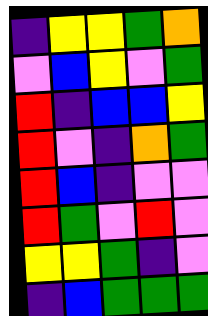[["indigo", "yellow", "yellow", "green", "orange"], ["violet", "blue", "yellow", "violet", "green"], ["red", "indigo", "blue", "blue", "yellow"], ["red", "violet", "indigo", "orange", "green"], ["red", "blue", "indigo", "violet", "violet"], ["red", "green", "violet", "red", "violet"], ["yellow", "yellow", "green", "indigo", "violet"], ["indigo", "blue", "green", "green", "green"]]